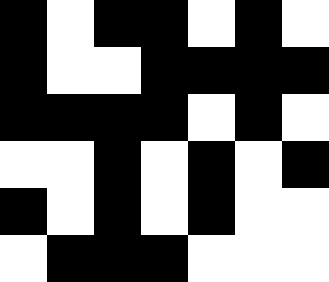[["black", "white", "black", "black", "white", "black", "white"], ["black", "white", "white", "black", "black", "black", "black"], ["black", "black", "black", "black", "white", "black", "white"], ["white", "white", "black", "white", "black", "white", "black"], ["black", "white", "black", "white", "black", "white", "white"], ["white", "black", "black", "black", "white", "white", "white"]]